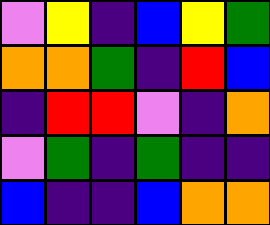[["violet", "yellow", "indigo", "blue", "yellow", "green"], ["orange", "orange", "green", "indigo", "red", "blue"], ["indigo", "red", "red", "violet", "indigo", "orange"], ["violet", "green", "indigo", "green", "indigo", "indigo"], ["blue", "indigo", "indigo", "blue", "orange", "orange"]]